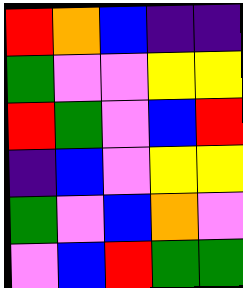[["red", "orange", "blue", "indigo", "indigo"], ["green", "violet", "violet", "yellow", "yellow"], ["red", "green", "violet", "blue", "red"], ["indigo", "blue", "violet", "yellow", "yellow"], ["green", "violet", "blue", "orange", "violet"], ["violet", "blue", "red", "green", "green"]]